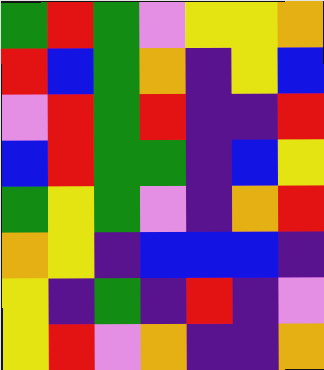[["green", "red", "green", "violet", "yellow", "yellow", "orange"], ["red", "blue", "green", "orange", "indigo", "yellow", "blue"], ["violet", "red", "green", "red", "indigo", "indigo", "red"], ["blue", "red", "green", "green", "indigo", "blue", "yellow"], ["green", "yellow", "green", "violet", "indigo", "orange", "red"], ["orange", "yellow", "indigo", "blue", "blue", "blue", "indigo"], ["yellow", "indigo", "green", "indigo", "red", "indigo", "violet"], ["yellow", "red", "violet", "orange", "indigo", "indigo", "orange"]]